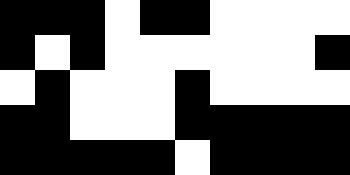[["black", "black", "black", "white", "black", "black", "white", "white", "white", "white"], ["black", "white", "black", "white", "white", "white", "white", "white", "white", "black"], ["white", "black", "white", "white", "white", "black", "white", "white", "white", "white"], ["black", "black", "white", "white", "white", "black", "black", "black", "black", "black"], ["black", "black", "black", "black", "black", "white", "black", "black", "black", "black"]]